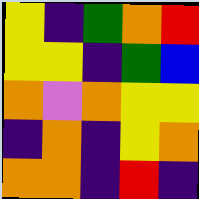[["yellow", "indigo", "green", "orange", "red"], ["yellow", "yellow", "indigo", "green", "blue"], ["orange", "violet", "orange", "yellow", "yellow"], ["indigo", "orange", "indigo", "yellow", "orange"], ["orange", "orange", "indigo", "red", "indigo"]]